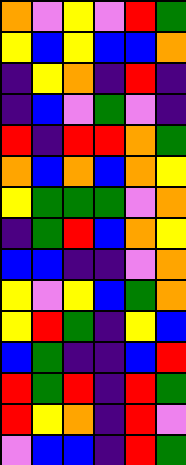[["orange", "violet", "yellow", "violet", "red", "green"], ["yellow", "blue", "yellow", "blue", "blue", "orange"], ["indigo", "yellow", "orange", "indigo", "red", "indigo"], ["indigo", "blue", "violet", "green", "violet", "indigo"], ["red", "indigo", "red", "red", "orange", "green"], ["orange", "blue", "orange", "blue", "orange", "yellow"], ["yellow", "green", "green", "green", "violet", "orange"], ["indigo", "green", "red", "blue", "orange", "yellow"], ["blue", "blue", "indigo", "indigo", "violet", "orange"], ["yellow", "violet", "yellow", "blue", "green", "orange"], ["yellow", "red", "green", "indigo", "yellow", "blue"], ["blue", "green", "indigo", "indigo", "blue", "red"], ["red", "green", "red", "indigo", "red", "green"], ["red", "yellow", "orange", "indigo", "red", "violet"], ["violet", "blue", "blue", "indigo", "red", "green"]]